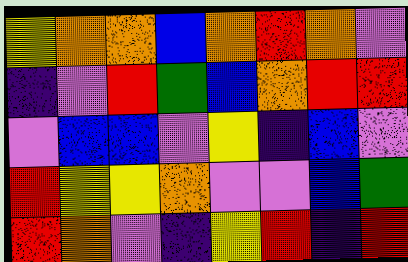[["yellow", "orange", "orange", "blue", "orange", "red", "orange", "violet"], ["indigo", "violet", "red", "green", "blue", "orange", "red", "red"], ["violet", "blue", "blue", "violet", "yellow", "indigo", "blue", "violet"], ["red", "yellow", "yellow", "orange", "violet", "violet", "blue", "green"], ["red", "orange", "violet", "indigo", "yellow", "red", "indigo", "red"]]